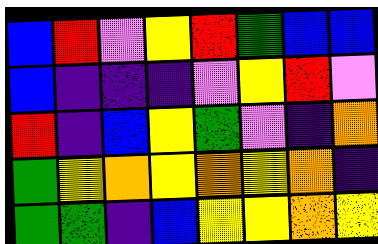[["blue", "red", "violet", "yellow", "red", "green", "blue", "blue"], ["blue", "indigo", "indigo", "indigo", "violet", "yellow", "red", "violet"], ["red", "indigo", "blue", "yellow", "green", "violet", "indigo", "orange"], ["green", "yellow", "orange", "yellow", "orange", "yellow", "orange", "indigo"], ["green", "green", "indigo", "blue", "yellow", "yellow", "orange", "yellow"]]